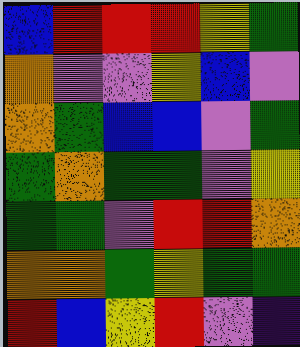[["blue", "red", "red", "red", "yellow", "green"], ["orange", "violet", "violet", "yellow", "blue", "violet"], ["orange", "green", "blue", "blue", "violet", "green"], ["green", "orange", "green", "green", "violet", "yellow"], ["green", "green", "violet", "red", "red", "orange"], ["orange", "orange", "green", "yellow", "green", "green"], ["red", "blue", "yellow", "red", "violet", "indigo"]]